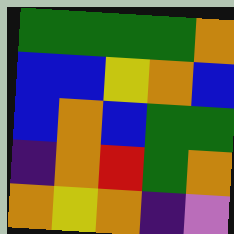[["green", "green", "green", "green", "orange"], ["blue", "blue", "yellow", "orange", "blue"], ["blue", "orange", "blue", "green", "green"], ["indigo", "orange", "red", "green", "orange"], ["orange", "yellow", "orange", "indigo", "violet"]]